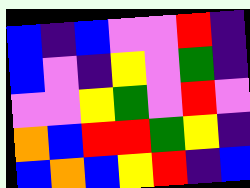[["blue", "indigo", "blue", "violet", "violet", "red", "indigo"], ["blue", "violet", "indigo", "yellow", "violet", "green", "indigo"], ["violet", "violet", "yellow", "green", "violet", "red", "violet"], ["orange", "blue", "red", "red", "green", "yellow", "indigo"], ["blue", "orange", "blue", "yellow", "red", "indigo", "blue"]]